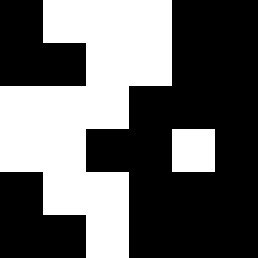[["black", "white", "white", "white", "black", "black"], ["black", "black", "white", "white", "black", "black"], ["white", "white", "white", "black", "black", "black"], ["white", "white", "black", "black", "white", "black"], ["black", "white", "white", "black", "black", "black"], ["black", "black", "white", "black", "black", "black"]]